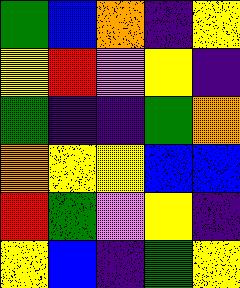[["green", "blue", "orange", "indigo", "yellow"], ["yellow", "red", "violet", "yellow", "indigo"], ["green", "indigo", "indigo", "green", "orange"], ["orange", "yellow", "yellow", "blue", "blue"], ["red", "green", "violet", "yellow", "indigo"], ["yellow", "blue", "indigo", "green", "yellow"]]